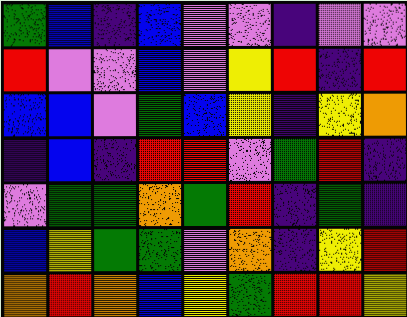[["green", "blue", "indigo", "blue", "violet", "violet", "indigo", "violet", "violet"], ["red", "violet", "violet", "blue", "violet", "yellow", "red", "indigo", "red"], ["blue", "blue", "violet", "green", "blue", "yellow", "indigo", "yellow", "orange"], ["indigo", "blue", "indigo", "red", "red", "violet", "green", "red", "indigo"], ["violet", "green", "green", "orange", "green", "red", "indigo", "green", "indigo"], ["blue", "yellow", "green", "green", "violet", "orange", "indigo", "yellow", "red"], ["orange", "red", "orange", "blue", "yellow", "green", "red", "red", "yellow"]]